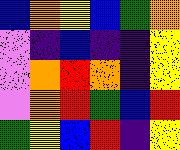[["blue", "orange", "yellow", "blue", "green", "orange"], ["violet", "indigo", "blue", "indigo", "indigo", "yellow"], ["violet", "orange", "red", "orange", "indigo", "yellow"], ["violet", "orange", "red", "green", "blue", "red"], ["green", "yellow", "blue", "red", "indigo", "yellow"]]